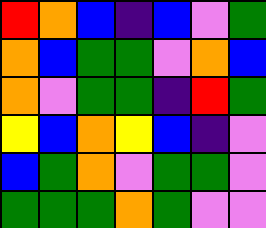[["red", "orange", "blue", "indigo", "blue", "violet", "green"], ["orange", "blue", "green", "green", "violet", "orange", "blue"], ["orange", "violet", "green", "green", "indigo", "red", "green"], ["yellow", "blue", "orange", "yellow", "blue", "indigo", "violet"], ["blue", "green", "orange", "violet", "green", "green", "violet"], ["green", "green", "green", "orange", "green", "violet", "violet"]]